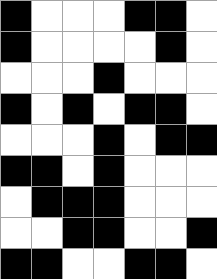[["black", "white", "white", "white", "black", "black", "white"], ["black", "white", "white", "white", "white", "black", "white"], ["white", "white", "white", "black", "white", "white", "white"], ["black", "white", "black", "white", "black", "black", "white"], ["white", "white", "white", "black", "white", "black", "black"], ["black", "black", "white", "black", "white", "white", "white"], ["white", "black", "black", "black", "white", "white", "white"], ["white", "white", "black", "black", "white", "white", "black"], ["black", "black", "white", "white", "black", "black", "white"]]